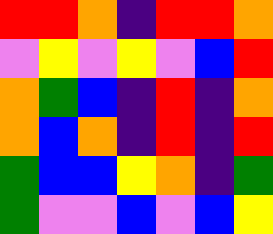[["red", "red", "orange", "indigo", "red", "red", "orange"], ["violet", "yellow", "violet", "yellow", "violet", "blue", "red"], ["orange", "green", "blue", "indigo", "red", "indigo", "orange"], ["orange", "blue", "orange", "indigo", "red", "indigo", "red"], ["green", "blue", "blue", "yellow", "orange", "indigo", "green"], ["green", "violet", "violet", "blue", "violet", "blue", "yellow"]]